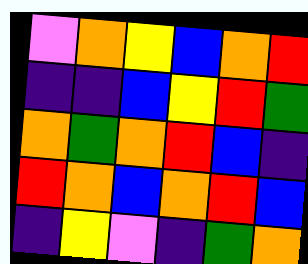[["violet", "orange", "yellow", "blue", "orange", "red"], ["indigo", "indigo", "blue", "yellow", "red", "green"], ["orange", "green", "orange", "red", "blue", "indigo"], ["red", "orange", "blue", "orange", "red", "blue"], ["indigo", "yellow", "violet", "indigo", "green", "orange"]]